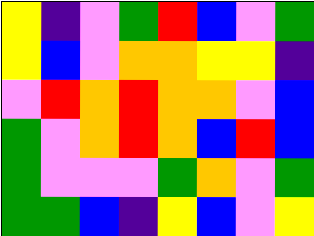[["yellow", "indigo", "violet", "green", "red", "blue", "violet", "green"], ["yellow", "blue", "violet", "orange", "orange", "yellow", "yellow", "indigo"], ["violet", "red", "orange", "red", "orange", "orange", "violet", "blue"], ["green", "violet", "orange", "red", "orange", "blue", "red", "blue"], ["green", "violet", "violet", "violet", "green", "orange", "violet", "green"], ["green", "green", "blue", "indigo", "yellow", "blue", "violet", "yellow"]]